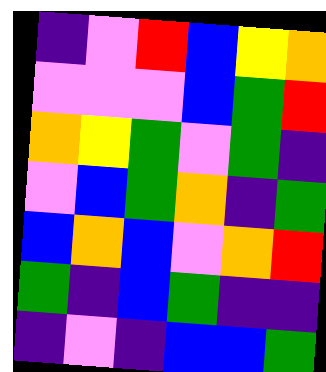[["indigo", "violet", "red", "blue", "yellow", "orange"], ["violet", "violet", "violet", "blue", "green", "red"], ["orange", "yellow", "green", "violet", "green", "indigo"], ["violet", "blue", "green", "orange", "indigo", "green"], ["blue", "orange", "blue", "violet", "orange", "red"], ["green", "indigo", "blue", "green", "indigo", "indigo"], ["indigo", "violet", "indigo", "blue", "blue", "green"]]